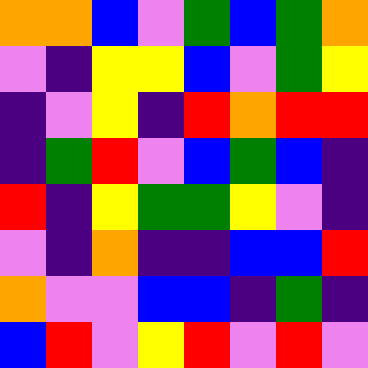[["orange", "orange", "blue", "violet", "green", "blue", "green", "orange"], ["violet", "indigo", "yellow", "yellow", "blue", "violet", "green", "yellow"], ["indigo", "violet", "yellow", "indigo", "red", "orange", "red", "red"], ["indigo", "green", "red", "violet", "blue", "green", "blue", "indigo"], ["red", "indigo", "yellow", "green", "green", "yellow", "violet", "indigo"], ["violet", "indigo", "orange", "indigo", "indigo", "blue", "blue", "red"], ["orange", "violet", "violet", "blue", "blue", "indigo", "green", "indigo"], ["blue", "red", "violet", "yellow", "red", "violet", "red", "violet"]]